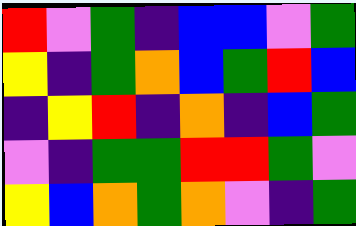[["red", "violet", "green", "indigo", "blue", "blue", "violet", "green"], ["yellow", "indigo", "green", "orange", "blue", "green", "red", "blue"], ["indigo", "yellow", "red", "indigo", "orange", "indigo", "blue", "green"], ["violet", "indigo", "green", "green", "red", "red", "green", "violet"], ["yellow", "blue", "orange", "green", "orange", "violet", "indigo", "green"]]